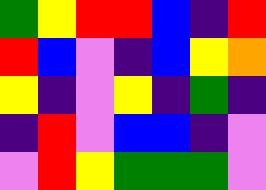[["green", "yellow", "red", "red", "blue", "indigo", "red"], ["red", "blue", "violet", "indigo", "blue", "yellow", "orange"], ["yellow", "indigo", "violet", "yellow", "indigo", "green", "indigo"], ["indigo", "red", "violet", "blue", "blue", "indigo", "violet"], ["violet", "red", "yellow", "green", "green", "green", "violet"]]